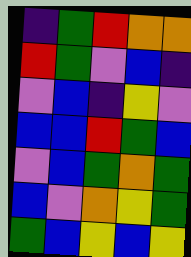[["indigo", "green", "red", "orange", "orange"], ["red", "green", "violet", "blue", "indigo"], ["violet", "blue", "indigo", "yellow", "violet"], ["blue", "blue", "red", "green", "blue"], ["violet", "blue", "green", "orange", "green"], ["blue", "violet", "orange", "yellow", "green"], ["green", "blue", "yellow", "blue", "yellow"]]